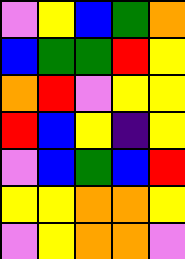[["violet", "yellow", "blue", "green", "orange"], ["blue", "green", "green", "red", "yellow"], ["orange", "red", "violet", "yellow", "yellow"], ["red", "blue", "yellow", "indigo", "yellow"], ["violet", "blue", "green", "blue", "red"], ["yellow", "yellow", "orange", "orange", "yellow"], ["violet", "yellow", "orange", "orange", "violet"]]